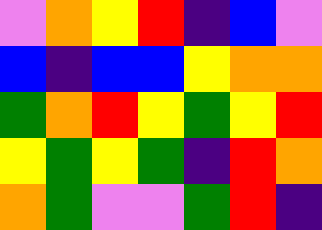[["violet", "orange", "yellow", "red", "indigo", "blue", "violet"], ["blue", "indigo", "blue", "blue", "yellow", "orange", "orange"], ["green", "orange", "red", "yellow", "green", "yellow", "red"], ["yellow", "green", "yellow", "green", "indigo", "red", "orange"], ["orange", "green", "violet", "violet", "green", "red", "indigo"]]